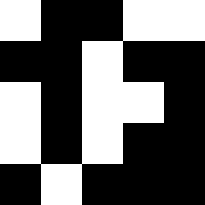[["white", "black", "black", "white", "white"], ["black", "black", "white", "black", "black"], ["white", "black", "white", "white", "black"], ["white", "black", "white", "black", "black"], ["black", "white", "black", "black", "black"]]